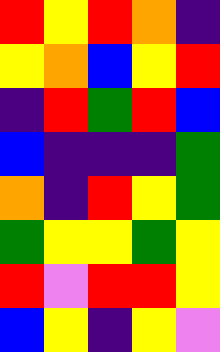[["red", "yellow", "red", "orange", "indigo"], ["yellow", "orange", "blue", "yellow", "red"], ["indigo", "red", "green", "red", "blue"], ["blue", "indigo", "indigo", "indigo", "green"], ["orange", "indigo", "red", "yellow", "green"], ["green", "yellow", "yellow", "green", "yellow"], ["red", "violet", "red", "red", "yellow"], ["blue", "yellow", "indigo", "yellow", "violet"]]